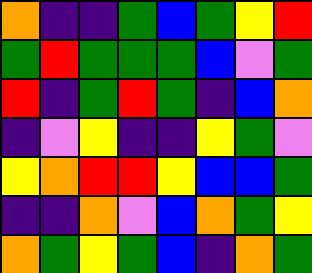[["orange", "indigo", "indigo", "green", "blue", "green", "yellow", "red"], ["green", "red", "green", "green", "green", "blue", "violet", "green"], ["red", "indigo", "green", "red", "green", "indigo", "blue", "orange"], ["indigo", "violet", "yellow", "indigo", "indigo", "yellow", "green", "violet"], ["yellow", "orange", "red", "red", "yellow", "blue", "blue", "green"], ["indigo", "indigo", "orange", "violet", "blue", "orange", "green", "yellow"], ["orange", "green", "yellow", "green", "blue", "indigo", "orange", "green"]]